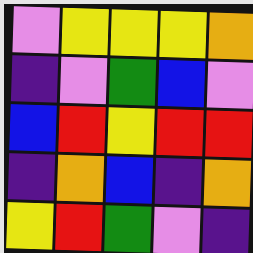[["violet", "yellow", "yellow", "yellow", "orange"], ["indigo", "violet", "green", "blue", "violet"], ["blue", "red", "yellow", "red", "red"], ["indigo", "orange", "blue", "indigo", "orange"], ["yellow", "red", "green", "violet", "indigo"]]